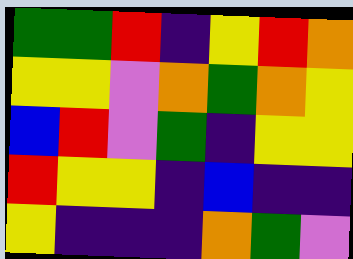[["green", "green", "red", "indigo", "yellow", "red", "orange"], ["yellow", "yellow", "violet", "orange", "green", "orange", "yellow"], ["blue", "red", "violet", "green", "indigo", "yellow", "yellow"], ["red", "yellow", "yellow", "indigo", "blue", "indigo", "indigo"], ["yellow", "indigo", "indigo", "indigo", "orange", "green", "violet"]]